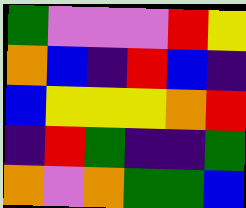[["green", "violet", "violet", "violet", "red", "yellow"], ["orange", "blue", "indigo", "red", "blue", "indigo"], ["blue", "yellow", "yellow", "yellow", "orange", "red"], ["indigo", "red", "green", "indigo", "indigo", "green"], ["orange", "violet", "orange", "green", "green", "blue"]]